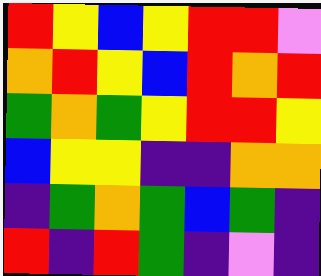[["red", "yellow", "blue", "yellow", "red", "red", "violet"], ["orange", "red", "yellow", "blue", "red", "orange", "red"], ["green", "orange", "green", "yellow", "red", "red", "yellow"], ["blue", "yellow", "yellow", "indigo", "indigo", "orange", "orange"], ["indigo", "green", "orange", "green", "blue", "green", "indigo"], ["red", "indigo", "red", "green", "indigo", "violet", "indigo"]]